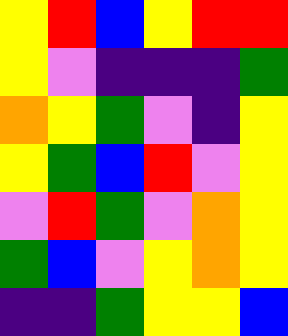[["yellow", "red", "blue", "yellow", "red", "red"], ["yellow", "violet", "indigo", "indigo", "indigo", "green"], ["orange", "yellow", "green", "violet", "indigo", "yellow"], ["yellow", "green", "blue", "red", "violet", "yellow"], ["violet", "red", "green", "violet", "orange", "yellow"], ["green", "blue", "violet", "yellow", "orange", "yellow"], ["indigo", "indigo", "green", "yellow", "yellow", "blue"]]